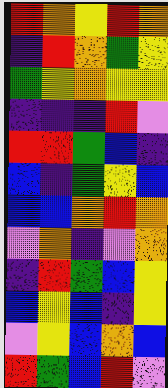[["red", "orange", "yellow", "red", "orange"], ["indigo", "red", "orange", "green", "yellow"], ["green", "yellow", "orange", "yellow", "yellow"], ["indigo", "indigo", "indigo", "red", "violet"], ["red", "red", "green", "blue", "indigo"], ["blue", "indigo", "green", "yellow", "blue"], ["blue", "blue", "orange", "red", "orange"], ["violet", "orange", "indigo", "violet", "orange"], ["indigo", "red", "green", "blue", "yellow"], ["blue", "yellow", "blue", "indigo", "yellow"], ["violet", "yellow", "blue", "orange", "blue"], ["red", "green", "blue", "red", "violet"]]